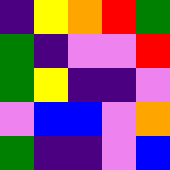[["indigo", "yellow", "orange", "red", "green"], ["green", "indigo", "violet", "violet", "red"], ["green", "yellow", "indigo", "indigo", "violet"], ["violet", "blue", "blue", "violet", "orange"], ["green", "indigo", "indigo", "violet", "blue"]]